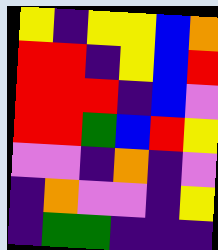[["yellow", "indigo", "yellow", "yellow", "blue", "orange"], ["red", "red", "indigo", "yellow", "blue", "red"], ["red", "red", "red", "indigo", "blue", "violet"], ["red", "red", "green", "blue", "red", "yellow"], ["violet", "violet", "indigo", "orange", "indigo", "violet"], ["indigo", "orange", "violet", "violet", "indigo", "yellow"], ["indigo", "green", "green", "indigo", "indigo", "indigo"]]